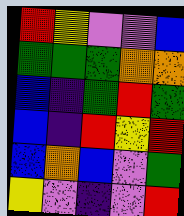[["red", "yellow", "violet", "violet", "blue"], ["green", "green", "green", "orange", "orange"], ["blue", "indigo", "green", "red", "green"], ["blue", "indigo", "red", "yellow", "red"], ["blue", "orange", "blue", "violet", "green"], ["yellow", "violet", "indigo", "violet", "red"]]